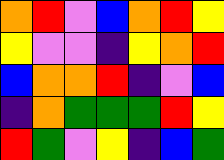[["orange", "red", "violet", "blue", "orange", "red", "yellow"], ["yellow", "violet", "violet", "indigo", "yellow", "orange", "red"], ["blue", "orange", "orange", "red", "indigo", "violet", "blue"], ["indigo", "orange", "green", "green", "green", "red", "yellow"], ["red", "green", "violet", "yellow", "indigo", "blue", "green"]]